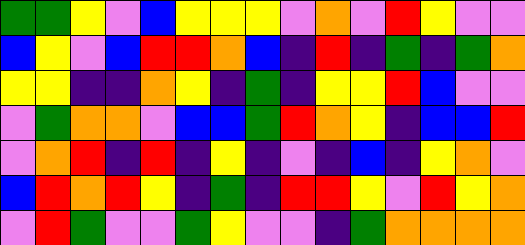[["green", "green", "yellow", "violet", "blue", "yellow", "yellow", "yellow", "violet", "orange", "violet", "red", "yellow", "violet", "violet"], ["blue", "yellow", "violet", "blue", "red", "red", "orange", "blue", "indigo", "red", "indigo", "green", "indigo", "green", "orange"], ["yellow", "yellow", "indigo", "indigo", "orange", "yellow", "indigo", "green", "indigo", "yellow", "yellow", "red", "blue", "violet", "violet"], ["violet", "green", "orange", "orange", "violet", "blue", "blue", "green", "red", "orange", "yellow", "indigo", "blue", "blue", "red"], ["violet", "orange", "red", "indigo", "red", "indigo", "yellow", "indigo", "violet", "indigo", "blue", "indigo", "yellow", "orange", "violet"], ["blue", "red", "orange", "red", "yellow", "indigo", "green", "indigo", "red", "red", "yellow", "violet", "red", "yellow", "orange"], ["violet", "red", "green", "violet", "violet", "green", "yellow", "violet", "violet", "indigo", "green", "orange", "orange", "orange", "orange"]]